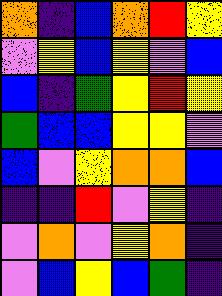[["orange", "indigo", "blue", "orange", "red", "yellow"], ["violet", "yellow", "blue", "yellow", "violet", "blue"], ["blue", "indigo", "green", "yellow", "red", "yellow"], ["green", "blue", "blue", "yellow", "yellow", "violet"], ["blue", "violet", "yellow", "orange", "orange", "blue"], ["indigo", "indigo", "red", "violet", "yellow", "indigo"], ["violet", "orange", "violet", "yellow", "orange", "indigo"], ["violet", "blue", "yellow", "blue", "green", "indigo"]]